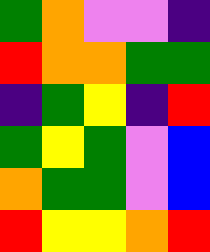[["green", "orange", "violet", "violet", "indigo"], ["red", "orange", "orange", "green", "green"], ["indigo", "green", "yellow", "indigo", "red"], ["green", "yellow", "green", "violet", "blue"], ["orange", "green", "green", "violet", "blue"], ["red", "yellow", "yellow", "orange", "red"]]